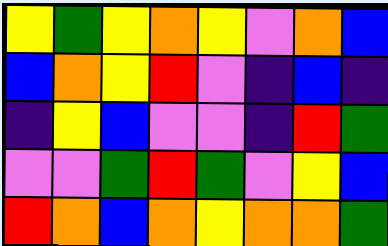[["yellow", "green", "yellow", "orange", "yellow", "violet", "orange", "blue"], ["blue", "orange", "yellow", "red", "violet", "indigo", "blue", "indigo"], ["indigo", "yellow", "blue", "violet", "violet", "indigo", "red", "green"], ["violet", "violet", "green", "red", "green", "violet", "yellow", "blue"], ["red", "orange", "blue", "orange", "yellow", "orange", "orange", "green"]]